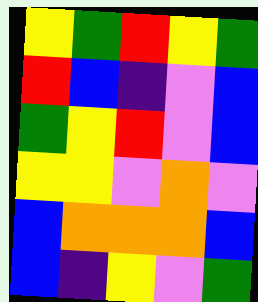[["yellow", "green", "red", "yellow", "green"], ["red", "blue", "indigo", "violet", "blue"], ["green", "yellow", "red", "violet", "blue"], ["yellow", "yellow", "violet", "orange", "violet"], ["blue", "orange", "orange", "orange", "blue"], ["blue", "indigo", "yellow", "violet", "green"]]